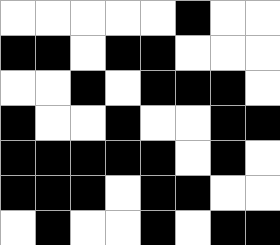[["white", "white", "white", "white", "white", "black", "white", "white"], ["black", "black", "white", "black", "black", "white", "white", "white"], ["white", "white", "black", "white", "black", "black", "black", "white"], ["black", "white", "white", "black", "white", "white", "black", "black"], ["black", "black", "black", "black", "black", "white", "black", "white"], ["black", "black", "black", "white", "black", "black", "white", "white"], ["white", "black", "white", "white", "black", "white", "black", "black"]]